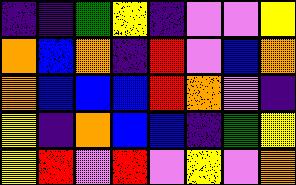[["indigo", "indigo", "green", "yellow", "indigo", "violet", "violet", "yellow"], ["orange", "blue", "orange", "indigo", "red", "violet", "blue", "orange"], ["orange", "blue", "blue", "blue", "red", "orange", "violet", "indigo"], ["yellow", "indigo", "orange", "blue", "blue", "indigo", "green", "yellow"], ["yellow", "red", "violet", "red", "violet", "yellow", "violet", "orange"]]